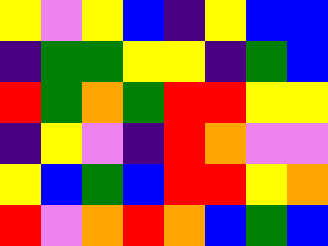[["yellow", "violet", "yellow", "blue", "indigo", "yellow", "blue", "blue"], ["indigo", "green", "green", "yellow", "yellow", "indigo", "green", "blue"], ["red", "green", "orange", "green", "red", "red", "yellow", "yellow"], ["indigo", "yellow", "violet", "indigo", "red", "orange", "violet", "violet"], ["yellow", "blue", "green", "blue", "red", "red", "yellow", "orange"], ["red", "violet", "orange", "red", "orange", "blue", "green", "blue"]]